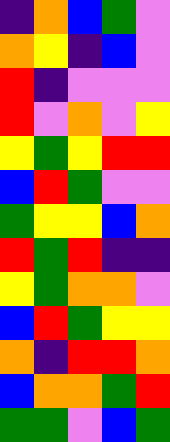[["indigo", "orange", "blue", "green", "violet"], ["orange", "yellow", "indigo", "blue", "violet"], ["red", "indigo", "violet", "violet", "violet"], ["red", "violet", "orange", "violet", "yellow"], ["yellow", "green", "yellow", "red", "red"], ["blue", "red", "green", "violet", "violet"], ["green", "yellow", "yellow", "blue", "orange"], ["red", "green", "red", "indigo", "indigo"], ["yellow", "green", "orange", "orange", "violet"], ["blue", "red", "green", "yellow", "yellow"], ["orange", "indigo", "red", "red", "orange"], ["blue", "orange", "orange", "green", "red"], ["green", "green", "violet", "blue", "green"]]